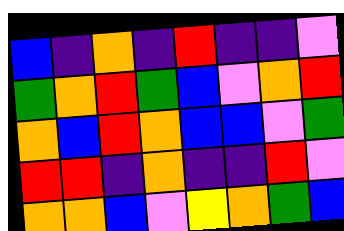[["blue", "indigo", "orange", "indigo", "red", "indigo", "indigo", "violet"], ["green", "orange", "red", "green", "blue", "violet", "orange", "red"], ["orange", "blue", "red", "orange", "blue", "blue", "violet", "green"], ["red", "red", "indigo", "orange", "indigo", "indigo", "red", "violet"], ["orange", "orange", "blue", "violet", "yellow", "orange", "green", "blue"]]